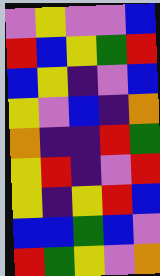[["violet", "yellow", "violet", "violet", "blue"], ["red", "blue", "yellow", "green", "red"], ["blue", "yellow", "indigo", "violet", "blue"], ["yellow", "violet", "blue", "indigo", "orange"], ["orange", "indigo", "indigo", "red", "green"], ["yellow", "red", "indigo", "violet", "red"], ["yellow", "indigo", "yellow", "red", "blue"], ["blue", "blue", "green", "blue", "violet"], ["red", "green", "yellow", "violet", "orange"]]